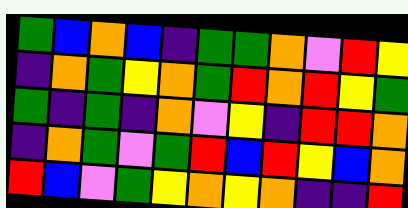[["green", "blue", "orange", "blue", "indigo", "green", "green", "orange", "violet", "red", "yellow"], ["indigo", "orange", "green", "yellow", "orange", "green", "red", "orange", "red", "yellow", "green"], ["green", "indigo", "green", "indigo", "orange", "violet", "yellow", "indigo", "red", "red", "orange"], ["indigo", "orange", "green", "violet", "green", "red", "blue", "red", "yellow", "blue", "orange"], ["red", "blue", "violet", "green", "yellow", "orange", "yellow", "orange", "indigo", "indigo", "red"]]